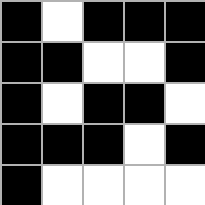[["black", "white", "black", "black", "black"], ["black", "black", "white", "white", "black"], ["black", "white", "black", "black", "white"], ["black", "black", "black", "white", "black"], ["black", "white", "white", "white", "white"]]